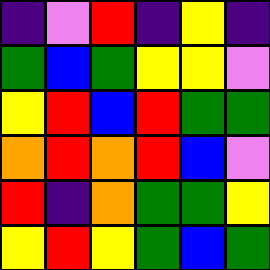[["indigo", "violet", "red", "indigo", "yellow", "indigo"], ["green", "blue", "green", "yellow", "yellow", "violet"], ["yellow", "red", "blue", "red", "green", "green"], ["orange", "red", "orange", "red", "blue", "violet"], ["red", "indigo", "orange", "green", "green", "yellow"], ["yellow", "red", "yellow", "green", "blue", "green"]]